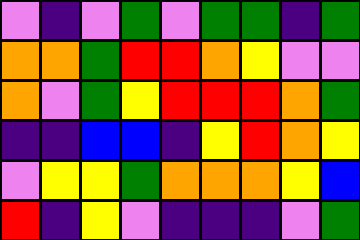[["violet", "indigo", "violet", "green", "violet", "green", "green", "indigo", "green"], ["orange", "orange", "green", "red", "red", "orange", "yellow", "violet", "violet"], ["orange", "violet", "green", "yellow", "red", "red", "red", "orange", "green"], ["indigo", "indigo", "blue", "blue", "indigo", "yellow", "red", "orange", "yellow"], ["violet", "yellow", "yellow", "green", "orange", "orange", "orange", "yellow", "blue"], ["red", "indigo", "yellow", "violet", "indigo", "indigo", "indigo", "violet", "green"]]